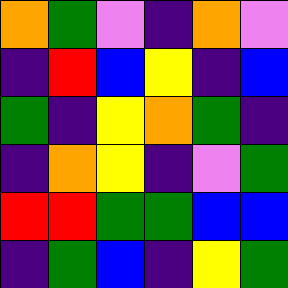[["orange", "green", "violet", "indigo", "orange", "violet"], ["indigo", "red", "blue", "yellow", "indigo", "blue"], ["green", "indigo", "yellow", "orange", "green", "indigo"], ["indigo", "orange", "yellow", "indigo", "violet", "green"], ["red", "red", "green", "green", "blue", "blue"], ["indigo", "green", "blue", "indigo", "yellow", "green"]]